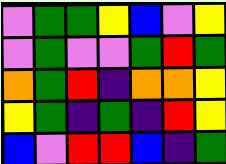[["violet", "green", "green", "yellow", "blue", "violet", "yellow"], ["violet", "green", "violet", "violet", "green", "red", "green"], ["orange", "green", "red", "indigo", "orange", "orange", "yellow"], ["yellow", "green", "indigo", "green", "indigo", "red", "yellow"], ["blue", "violet", "red", "red", "blue", "indigo", "green"]]